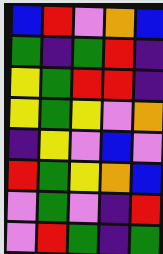[["blue", "red", "violet", "orange", "blue"], ["green", "indigo", "green", "red", "indigo"], ["yellow", "green", "red", "red", "indigo"], ["yellow", "green", "yellow", "violet", "orange"], ["indigo", "yellow", "violet", "blue", "violet"], ["red", "green", "yellow", "orange", "blue"], ["violet", "green", "violet", "indigo", "red"], ["violet", "red", "green", "indigo", "green"]]